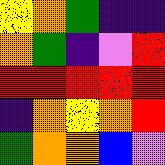[["yellow", "orange", "green", "indigo", "indigo"], ["orange", "green", "indigo", "violet", "red"], ["red", "red", "red", "red", "red"], ["indigo", "orange", "yellow", "orange", "red"], ["green", "orange", "orange", "blue", "violet"]]